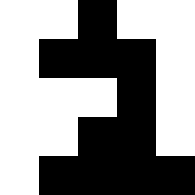[["white", "white", "black", "white", "white"], ["white", "black", "black", "black", "white"], ["white", "white", "white", "black", "white"], ["white", "white", "black", "black", "white"], ["white", "black", "black", "black", "black"]]